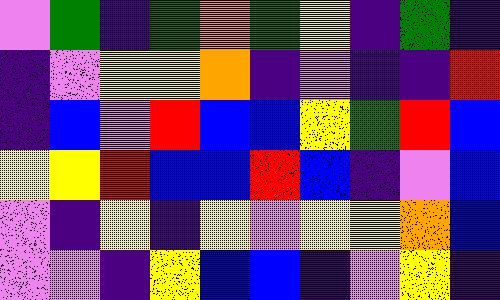[["violet", "green", "indigo", "green", "orange", "green", "yellow", "indigo", "green", "indigo"], ["indigo", "violet", "yellow", "yellow", "orange", "indigo", "violet", "indigo", "indigo", "red"], ["indigo", "blue", "violet", "red", "blue", "blue", "yellow", "green", "red", "blue"], ["yellow", "yellow", "red", "blue", "blue", "red", "blue", "indigo", "violet", "blue"], ["violet", "indigo", "yellow", "indigo", "yellow", "violet", "yellow", "yellow", "orange", "blue"], ["violet", "violet", "indigo", "yellow", "blue", "blue", "indigo", "violet", "yellow", "indigo"]]